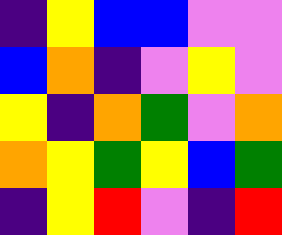[["indigo", "yellow", "blue", "blue", "violet", "violet"], ["blue", "orange", "indigo", "violet", "yellow", "violet"], ["yellow", "indigo", "orange", "green", "violet", "orange"], ["orange", "yellow", "green", "yellow", "blue", "green"], ["indigo", "yellow", "red", "violet", "indigo", "red"]]